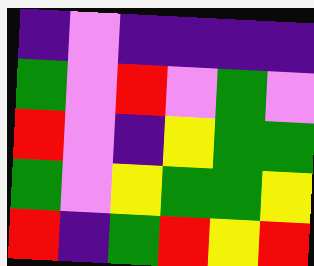[["indigo", "violet", "indigo", "indigo", "indigo", "indigo"], ["green", "violet", "red", "violet", "green", "violet"], ["red", "violet", "indigo", "yellow", "green", "green"], ["green", "violet", "yellow", "green", "green", "yellow"], ["red", "indigo", "green", "red", "yellow", "red"]]